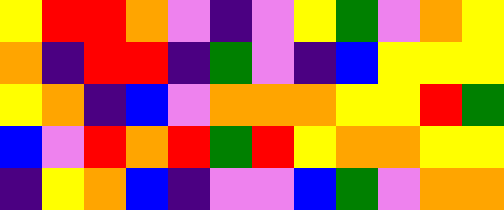[["yellow", "red", "red", "orange", "violet", "indigo", "violet", "yellow", "green", "violet", "orange", "yellow"], ["orange", "indigo", "red", "red", "indigo", "green", "violet", "indigo", "blue", "yellow", "yellow", "yellow"], ["yellow", "orange", "indigo", "blue", "violet", "orange", "orange", "orange", "yellow", "yellow", "red", "green"], ["blue", "violet", "red", "orange", "red", "green", "red", "yellow", "orange", "orange", "yellow", "yellow"], ["indigo", "yellow", "orange", "blue", "indigo", "violet", "violet", "blue", "green", "violet", "orange", "orange"]]